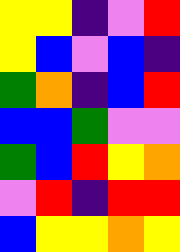[["yellow", "yellow", "indigo", "violet", "red"], ["yellow", "blue", "violet", "blue", "indigo"], ["green", "orange", "indigo", "blue", "red"], ["blue", "blue", "green", "violet", "violet"], ["green", "blue", "red", "yellow", "orange"], ["violet", "red", "indigo", "red", "red"], ["blue", "yellow", "yellow", "orange", "yellow"]]